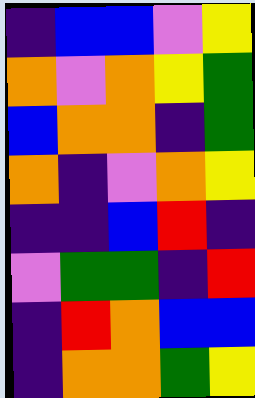[["indigo", "blue", "blue", "violet", "yellow"], ["orange", "violet", "orange", "yellow", "green"], ["blue", "orange", "orange", "indigo", "green"], ["orange", "indigo", "violet", "orange", "yellow"], ["indigo", "indigo", "blue", "red", "indigo"], ["violet", "green", "green", "indigo", "red"], ["indigo", "red", "orange", "blue", "blue"], ["indigo", "orange", "orange", "green", "yellow"]]